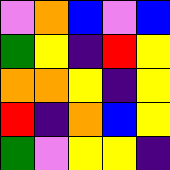[["violet", "orange", "blue", "violet", "blue"], ["green", "yellow", "indigo", "red", "yellow"], ["orange", "orange", "yellow", "indigo", "yellow"], ["red", "indigo", "orange", "blue", "yellow"], ["green", "violet", "yellow", "yellow", "indigo"]]